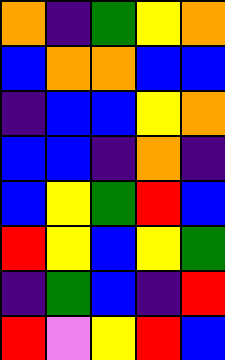[["orange", "indigo", "green", "yellow", "orange"], ["blue", "orange", "orange", "blue", "blue"], ["indigo", "blue", "blue", "yellow", "orange"], ["blue", "blue", "indigo", "orange", "indigo"], ["blue", "yellow", "green", "red", "blue"], ["red", "yellow", "blue", "yellow", "green"], ["indigo", "green", "blue", "indigo", "red"], ["red", "violet", "yellow", "red", "blue"]]